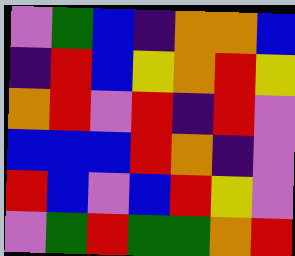[["violet", "green", "blue", "indigo", "orange", "orange", "blue"], ["indigo", "red", "blue", "yellow", "orange", "red", "yellow"], ["orange", "red", "violet", "red", "indigo", "red", "violet"], ["blue", "blue", "blue", "red", "orange", "indigo", "violet"], ["red", "blue", "violet", "blue", "red", "yellow", "violet"], ["violet", "green", "red", "green", "green", "orange", "red"]]